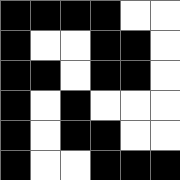[["black", "black", "black", "black", "white", "white"], ["black", "white", "white", "black", "black", "white"], ["black", "black", "white", "black", "black", "white"], ["black", "white", "black", "white", "white", "white"], ["black", "white", "black", "black", "white", "white"], ["black", "white", "white", "black", "black", "black"]]